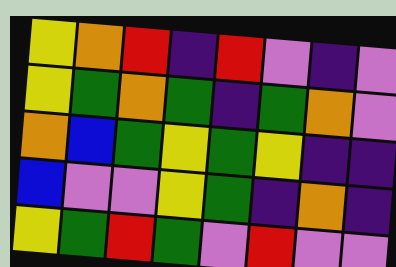[["yellow", "orange", "red", "indigo", "red", "violet", "indigo", "violet"], ["yellow", "green", "orange", "green", "indigo", "green", "orange", "violet"], ["orange", "blue", "green", "yellow", "green", "yellow", "indigo", "indigo"], ["blue", "violet", "violet", "yellow", "green", "indigo", "orange", "indigo"], ["yellow", "green", "red", "green", "violet", "red", "violet", "violet"]]